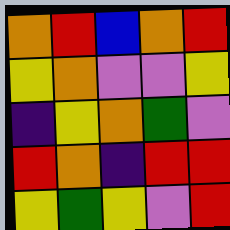[["orange", "red", "blue", "orange", "red"], ["yellow", "orange", "violet", "violet", "yellow"], ["indigo", "yellow", "orange", "green", "violet"], ["red", "orange", "indigo", "red", "red"], ["yellow", "green", "yellow", "violet", "red"]]